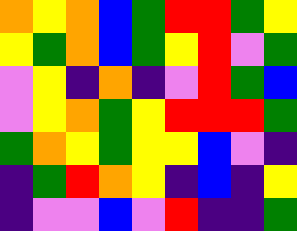[["orange", "yellow", "orange", "blue", "green", "red", "red", "green", "yellow"], ["yellow", "green", "orange", "blue", "green", "yellow", "red", "violet", "green"], ["violet", "yellow", "indigo", "orange", "indigo", "violet", "red", "green", "blue"], ["violet", "yellow", "orange", "green", "yellow", "red", "red", "red", "green"], ["green", "orange", "yellow", "green", "yellow", "yellow", "blue", "violet", "indigo"], ["indigo", "green", "red", "orange", "yellow", "indigo", "blue", "indigo", "yellow"], ["indigo", "violet", "violet", "blue", "violet", "red", "indigo", "indigo", "green"]]